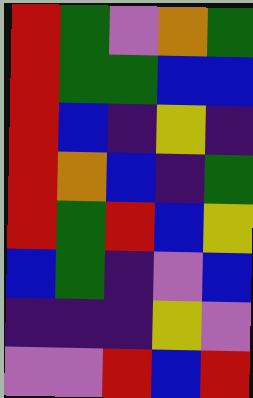[["red", "green", "violet", "orange", "green"], ["red", "green", "green", "blue", "blue"], ["red", "blue", "indigo", "yellow", "indigo"], ["red", "orange", "blue", "indigo", "green"], ["red", "green", "red", "blue", "yellow"], ["blue", "green", "indigo", "violet", "blue"], ["indigo", "indigo", "indigo", "yellow", "violet"], ["violet", "violet", "red", "blue", "red"]]